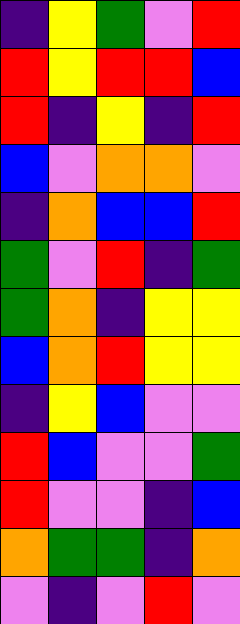[["indigo", "yellow", "green", "violet", "red"], ["red", "yellow", "red", "red", "blue"], ["red", "indigo", "yellow", "indigo", "red"], ["blue", "violet", "orange", "orange", "violet"], ["indigo", "orange", "blue", "blue", "red"], ["green", "violet", "red", "indigo", "green"], ["green", "orange", "indigo", "yellow", "yellow"], ["blue", "orange", "red", "yellow", "yellow"], ["indigo", "yellow", "blue", "violet", "violet"], ["red", "blue", "violet", "violet", "green"], ["red", "violet", "violet", "indigo", "blue"], ["orange", "green", "green", "indigo", "orange"], ["violet", "indigo", "violet", "red", "violet"]]